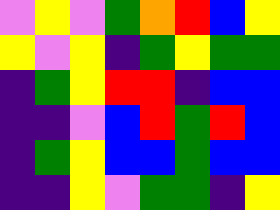[["violet", "yellow", "violet", "green", "orange", "red", "blue", "yellow"], ["yellow", "violet", "yellow", "indigo", "green", "yellow", "green", "green"], ["indigo", "green", "yellow", "red", "red", "indigo", "blue", "blue"], ["indigo", "indigo", "violet", "blue", "red", "green", "red", "blue"], ["indigo", "green", "yellow", "blue", "blue", "green", "blue", "blue"], ["indigo", "indigo", "yellow", "violet", "green", "green", "indigo", "yellow"]]